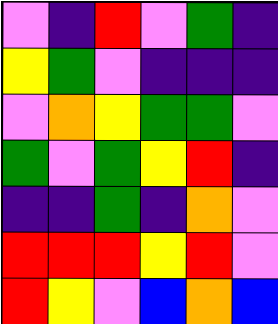[["violet", "indigo", "red", "violet", "green", "indigo"], ["yellow", "green", "violet", "indigo", "indigo", "indigo"], ["violet", "orange", "yellow", "green", "green", "violet"], ["green", "violet", "green", "yellow", "red", "indigo"], ["indigo", "indigo", "green", "indigo", "orange", "violet"], ["red", "red", "red", "yellow", "red", "violet"], ["red", "yellow", "violet", "blue", "orange", "blue"]]